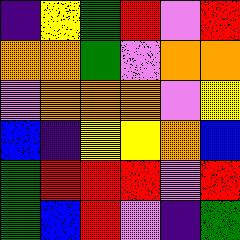[["indigo", "yellow", "green", "red", "violet", "red"], ["orange", "orange", "green", "violet", "orange", "orange"], ["violet", "orange", "orange", "orange", "violet", "yellow"], ["blue", "indigo", "yellow", "yellow", "orange", "blue"], ["green", "red", "red", "red", "violet", "red"], ["green", "blue", "red", "violet", "indigo", "green"]]